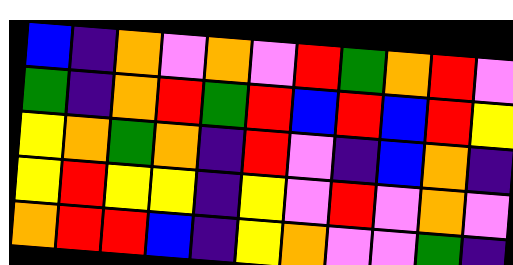[["blue", "indigo", "orange", "violet", "orange", "violet", "red", "green", "orange", "red", "violet"], ["green", "indigo", "orange", "red", "green", "red", "blue", "red", "blue", "red", "yellow"], ["yellow", "orange", "green", "orange", "indigo", "red", "violet", "indigo", "blue", "orange", "indigo"], ["yellow", "red", "yellow", "yellow", "indigo", "yellow", "violet", "red", "violet", "orange", "violet"], ["orange", "red", "red", "blue", "indigo", "yellow", "orange", "violet", "violet", "green", "indigo"]]